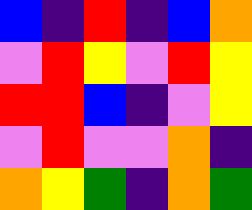[["blue", "indigo", "red", "indigo", "blue", "orange"], ["violet", "red", "yellow", "violet", "red", "yellow"], ["red", "red", "blue", "indigo", "violet", "yellow"], ["violet", "red", "violet", "violet", "orange", "indigo"], ["orange", "yellow", "green", "indigo", "orange", "green"]]